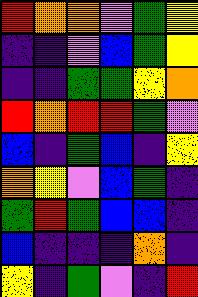[["red", "orange", "orange", "violet", "green", "yellow"], ["indigo", "indigo", "violet", "blue", "green", "yellow"], ["indigo", "indigo", "green", "green", "yellow", "orange"], ["red", "orange", "red", "red", "green", "violet"], ["blue", "indigo", "green", "blue", "indigo", "yellow"], ["orange", "yellow", "violet", "blue", "green", "indigo"], ["green", "red", "green", "blue", "blue", "indigo"], ["blue", "indigo", "indigo", "indigo", "orange", "indigo"], ["yellow", "indigo", "green", "violet", "indigo", "red"]]